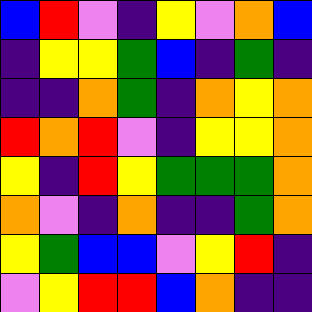[["blue", "red", "violet", "indigo", "yellow", "violet", "orange", "blue"], ["indigo", "yellow", "yellow", "green", "blue", "indigo", "green", "indigo"], ["indigo", "indigo", "orange", "green", "indigo", "orange", "yellow", "orange"], ["red", "orange", "red", "violet", "indigo", "yellow", "yellow", "orange"], ["yellow", "indigo", "red", "yellow", "green", "green", "green", "orange"], ["orange", "violet", "indigo", "orange", "indigo", "indigo", "green", "orange"], ["yellow", "green", "blue", "blue", "violet", "yellow", "red", "indigo"], ["violet", "yellow", "red", "red", "blue", "orange", "indigo", "indigo"]]